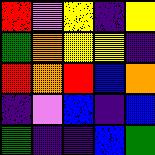[["red", "violet", "yellow", "indigo", "yellow"], ["green", "orange", "yellow", "yellow", "indigo"], ["red", "orange", "red", "blue", "orange"], ["indigo", "violet", "blue", "indigo", "blue"], ["green", "indigo", "indigo", "blue", "green"]]